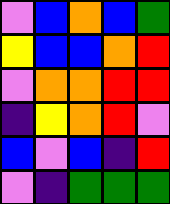[["violet", "blue", "orange", "blue", "green"], ["yellow", "blue", "blue", "orange", "red"], ["violet", "orange", "orange", "red", "red"], ["indigo", "yellow", "orange", "red", "violet"], ["blue", "violet", "blue", "indigo", "red"], ["violet", "indigo", "green", "green", "green"]]